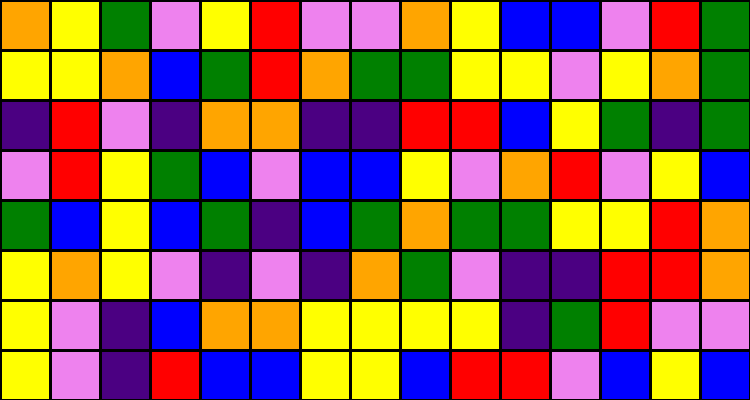[["orange", "yellow", "green", "violet", "yellow", "red", "violet", "violet", "orange", "yellow", "blue", "blue", "violet", "red", "green"], ["yellow", "yellow", "orange", "blue", "green", "red", "orange", "green", "green", "yellow", "yellow", "violet", "yellow", "orange", "green"], ["indigo", "red", "violet", "indigo", "orange", "orange", "indigo", "indigo", "red", "red", "blue", "yellow", "green", "indigo", "green"], ["violet", "red", "yellow", "green", "blue", "violet", "blue", "blue", "yellow", "violet", "orange", "red", "violet", "yellow", "blue"], ["green", "blue", "yellow", "blue", "green", "indigo", "blue", "green", "orange", "green", "green", "yellow", "yellow", "red", "orange"], ["yellow", "orange", "yellow", "violet", "indigo", "violet", "indigo", "orange", "green", "violet", "indigo", "indigo", "red", "red", "orange"], ["yellow", "violet", "indigo", "blue", "orange", "orange", "yellow", "yellow", "yellow", "yellow", "indigo", "green", "red", "violet", "violet"], ["yellow", "violet", "indigo", "red", "blue", "blue", "yellow", "yellow", "blue", "red", "red", "violet", "blue", "yellow", "blue"]]